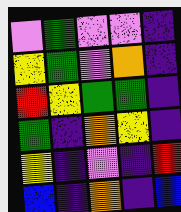[["violet", "green", "violet", "violet", "indigo"], ["yellow", "green", "violet", "orange", "indigo"], ["red", "yellow", "green", "green", "indigo"], ["green", "indigo", "orange", "yellow", "indigo"], ["yellow", "indigo", "violet", "indigo", "red"], ["blue", "indigo", "orange", "indigo", "blue"]]